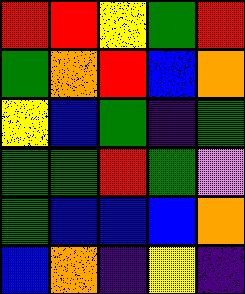[["red", "red", "yellow", "green", "red"], ["green", "orange", "red", "blue", "orange"], ["yellow", "blue", "green", "indigo", "green"], ["green", "green", "red", "green", "violet"], ["green", "blue", "blue", "blue", "orange"], ["blue", "orange", "indigo", "yellow", "indigo"]]